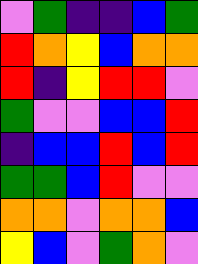[["violet", "green", "indigo", "indigo", "blue", "green"], ["red", "orange", "yellow", "blue", "orange", "orange"], ["red", "indigo", "yellow", "red", "red", "violet"], ["green", "violet", "violet", "blue", "blue", "red"], ["indigo", "blue", "blue", "red", "blue", "red"], ["green", "green", "blue", "red", "violet", "violet"], ["orange", "orange", "violet", "orange", "orange", "blue"], ["yellow", "blue", "violet", "green", "orange", "violet"]]